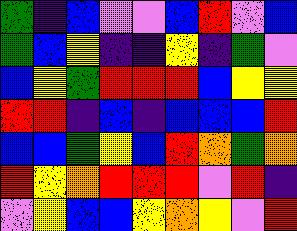[["green", "indigo", "blue", "violet", "violet", "blue", "red", "violet", "blue"], ["green", "blue", "yellow", "indigo", "indigo", "yellow", "indigo", "green", "violet"], ["blue", "yellow", "green", "red", "red", "red", "blue", "yellow", "yellow"], ["red", "red", "indigo", "blue", "indigo", "blue", "blue", "blue", "red"], ["blue", "blue", "green", "yellow", "blue", "red", "orange", "green", "orange"], ["red", "yellow", "orange", "red", "red", "red", "violet", "red", "indigo"], ["violet", "yellow", "blue", "blue", "yellow", "orange", "yellow", "violet", "red"]]